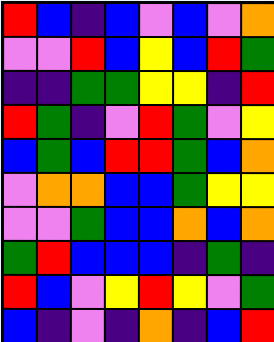[["red", "blue", "indigo", "blue", "violet", "blue", "violet", "orange"], ["violet", "violet", "red", "blue", "yellow", "blue", "red", "green"], ["indigo", "indigo", "green", "green", "yellow", "yellow", "indigo", "red"], ["red", "green", "indigo", "violet", "red", "green", "violet", "yellow"], ["blue", "green", "blue", "red", "red", "green", "blue", "orange"], ["violet", "orange", "orange", "blue", "blue", "green", "yellow", "yellow"], ["violet", "violet", "green", "blue", "blue", "orange", "blue", "orange"], ["green", "red", "blue", "blue", "blue", "indigo", "green", "indigo"], ["red", "blue", "violet", "yellow", "red", "yellow", "violet", "green"], ["blue", "indigo", "violet", "indigo", "orange", "indigo", "blue", "red"]]